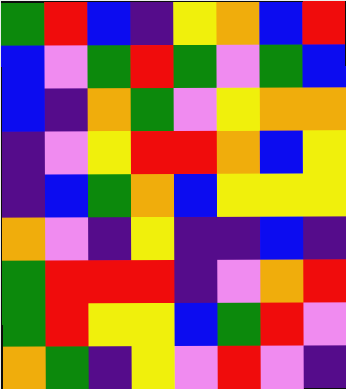[["green", "red", "blue", "indigo", "yellow", "orange", "blue", "red"], ["blue", "violet", "green", "red", "green", "violet", "green", "blue"], ["blue", "indigo", "orange", "green", "violet", "yellow", "orange", "orange"], ["indigo", "violet", "yellow", "red", "red", "orange", "blue", "yellow"], ["indigo", "blue", "green", "orange", "blue", "yellow", "yellow", "yellow"], ["orange", "violet", "indigo", "yellow", "indigo", "indigo", "blue", "indigo"], ["green", "red", "red", "red", "indigo", "violet", "orange", "red"], ["green", "red", "yellow", "yellow", "blue", "green", "red", "violet"], ["orange", "green", "indigo", "yellow", "violet", "red", "violet", "indigo"]]